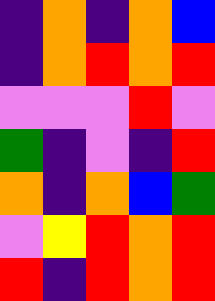[["indigo", "orange", "indigo", "orange", "blue"], ["indigo", "orange", "red", "orange", "red"], ["violet", "violet", "violet", "red", "violet"], ["green", "indigo", "violet", "indigo", "red"], ["orange", "indigo", "orange", "blue", "green"], ["violet", "yellow", "red", "orange", "red"], ["red", "indigo", "red", "orange", "red"]]